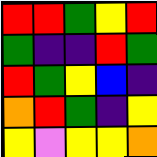[["red", "red", "green", "yellow", "red"], ["green", "indigo", "indigo", "red", "green"], ["red", "green", "yellow", "blue", "indigo"], ["orange", "red", "green", "indigo", "yellow"], ["yellow", "violet", "yellow", "yellow", "orange"]]